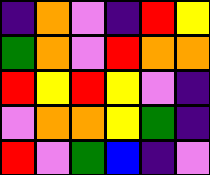[["indigo", "orange", "violet", "indigo", "red", "yellow"], ["green", "orange", "violet", "red", "orange", "orange"], ["red", "yellow", "red", "yellow", "violet", "indigo"], ["violet", "orange", "orange", "yellow", "green", "indigo"], ["red", "violet", "green", "blue", "indigo", "violet"]]